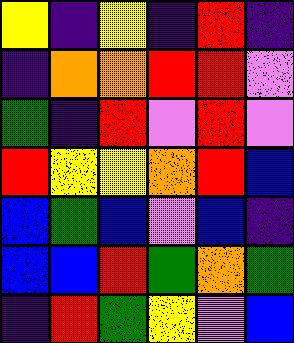[["yellow", "indigo", "yellow", "indigo", "red", "indigo"], ["indigo", "orange", "orange", "red", "red", "violet"], ["green", "indigo", "red", "violet", "red", "violet"], ["red", "yellow", "yellow", "orange", "red", "blue"], ["blue", "green", "blue", "violet", "blue", "indigo"], ["blue", "blue", "red", "green", "orange", "green"], ["indigo", "red", "green", "yellow", "violet", "blue"]]